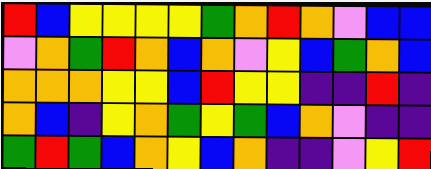[["red", "blue", "yellow", "yellow", "yellow", "yellow", "green", "orange", "red", "orange", "violet", "blue", "blue"], ["violet", "orange", "green", "red", "orange", "blue", "orange", "violet", "yellow", "blue", "green", "orange", "blue"], ["orange", "orange", "orange", "yellow", "yellow", "blue", "red", "yellow", "yellow", "indigo", "indigo", "red", "indigo"], ["orange", "blue", "indigo", "yellow", "orange", "green", "yellow", "green", "blue", "orange", "violet", "indigo", "indigo"], ["green", "red", "green", "blue", "orange", "yellow", "blue", "orange", "indigo", "indigo", "violet", "yellow", "red"]]